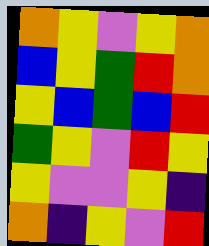[["orange", "yellow", "violet", "yellow", "orange"], ["blue", "yellow", "green", "red", "orange"], ["yellow", "blue", "green", "blue", "red"], ["green", "yellow", "violet", "red", "yellow"], ["yellow", "violet", "violet", "yellow", "indigo"], ["orange", "indigo", "yellow", "violet", "red"]]